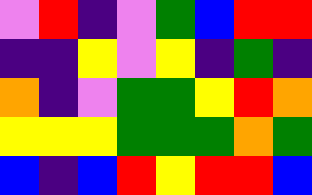[["violet", "red", "indigo", "violet", "green", "blue", "red", "red"], ["indigo", "indigo", "yellow", "violet", "yellow", "indigo", "green", "indigo"], ["orange", "indigo", "violet", "green", "green", "yellow", "red", "orange"], ["yellow", "yellow", "yellow", "green", "green", "green", "orange", "green"], ["blue", "indigo", "blue", "red", "yellow", "red", "red", "blue"]]